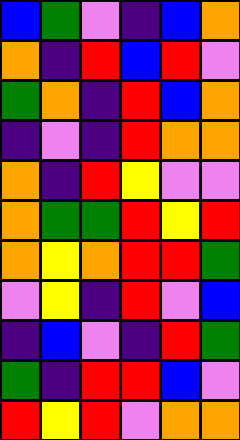[["blue", "green", "violet", "indigo", "blue", "orange"], ["orange", "indigo", "red", "blue", "red", "violet"], ["green", "orange", "indigo", "red", "blue", "orange"], ["indigo", "violet", "indigo", "red", "orange", "orange"], ["orange", "indigo", "red", "yellow", "violet", "violet"], ["orange", "green", "green", "red", "yellow", "red"], ["orange", "yellow", "orange", "red", "red", "green"], ["violet", "yellow", "indigo", "red", "violet", "blue"], ["indigo", "blue", "violet", "indigo", "red", "green"], ["green", "indigo", "red", "red", "blue", "violet"], ["red", "yellow", "red", "violet", "orange", "orange"]]